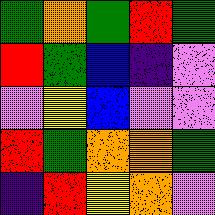[["green", "orange", "green", "red", "green"], ["red", "green", "blue", "indigo", "violet"], ["violet", "yellow", "blue", "violet", "violet"], ["red", "green", "orange", "orange", "green"], ["indigo", "red", "yellow", "orange", "violet"]]